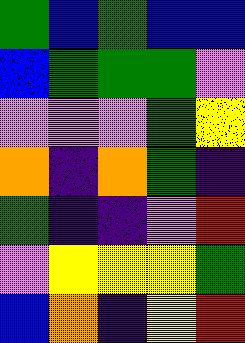[["green", "blue", "green", "blue", "blue"], ["blue", "green", "green", "green", "violet"], ["violet", "violet", "violet", "green", "yellow"], ["orange", "indigo", "orange", "green", "indigo"], ["green", "indigo", "indigo", "violet", "red"], ["violet", "yellow", "yellow", "yellow", "green"], ["blue", "orange", "indigo", "yellow", "red"]]